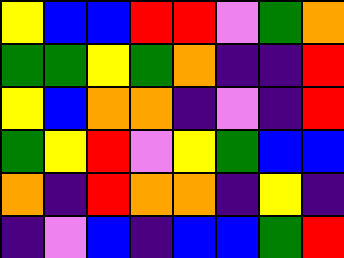[["yellow", "blue", "blue", "red", "red", "violet", "green", "orange"], ["green", "green", "yellow", "green", "orange", "indigo", "indigo", "red"], ["yellow", "blue", "orange", "orange", "indigo", "violet", "indigo", "red"], ["green", "yellow", "red", "violet", "yellow", "green", "blue", "blue"], ["orange", "indigo", "red", "orange", "orange", "indigo", "yellow", "indigo"], ["indigo", "violet", "blue", "indigo", "blue", "blue", "green", "red"]]